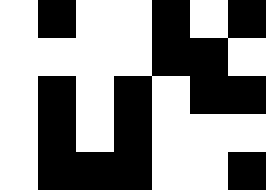[["white", "black", "white", "white", "black", "white", "black"], ["white", "white", "white", "white", "black", "black", "white"], ["white", "black", "white", "black", "white", "black", "black"], ["white", "black", "white", "black", "white", "white", "white"], ["white", "black", "black", "black", "white", "white", "black"]]